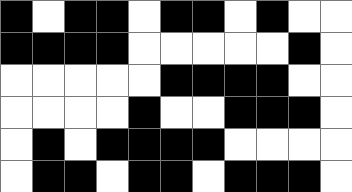[["black", "white", "black", "black", "white", "black", "black", "white", "black", "white", "white"], ["black", "black", "black", "black", "white", "white", "white", "white", "white", "black", "white"], ["white", "white", "white", "white", "white", "black", "black", "black", "black", "white", "white"], ["white", "white", "white", "white", "black", "white", "white", "black", "black", "black", "white"], ["white", "black", "white", "black", "black", "black", "black", "white", "white", "white", "white"], ["white", "black", "black", "white", "black", "black", "white", "black", "black", "black", "white"]]